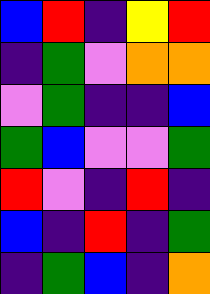[["blue", "red", "indigo", "yellow", "red"], ["indigo", "green", "violet", "orange", "orange"], ["violet", "green", "indigo", "indigo", "blue"], ["green", "blue", "violet", "violet", "green"], ["red", "violet", "indigo", "red", "indigo"], ["blue", "indigo", "red", "indigo", "green"], ["indigo", "green", "blue", "indigo", "orange"]]